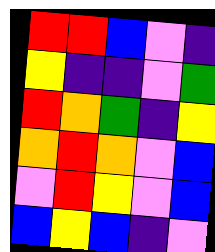[["red", "red", "blue", "violet", "indigo"], ["yellow", "indigo", "indigo", "violet", "green"], ["red", "orange", "green", "indigo", "yellow"], ["orange", "red", "orange", "violet", "blue"], ["violet", "red", "yellow", "violet", "blue"], ["blue", "yellow", "blue", "indigo", "violet"]]